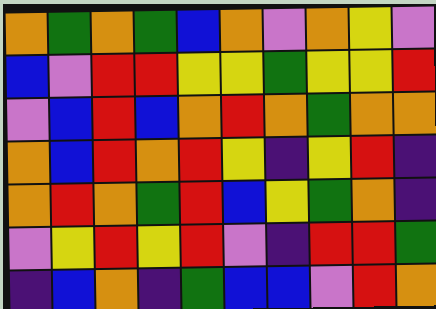[["orange", "green", "orange", "green", "blue", "orange", "violet", "orange", "yellow", "violet"], ["blue", "violet", "red", "red", "yellow", "yellow", "green", "yellow", "yellow", "red"], ["violet", "blue", "red", "blue", "orange", "red", "orange", "green", "orange", "orange"], ["orange", "blue", "red", "orange", "red", "yellow", "indigo", "yellow", "red", "indigo"], ["orange", "red", "orange", "green", "red", "blue", "yellow", "green", "orange", "indigo"], ["violet", "yellow", "red", "yellow", "red", "violet", "indigo", "red", "red", "green"], ["indigo", "blue", "orange", "indigo", "green", "blue", "blue", "violet", "red", "orange"]]